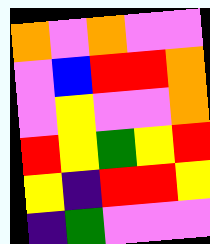[["orange", "violet", "orange", "violet", "violet"], ["violet", "blue", "red", "red", "orange"], ["violet", "yellow", "violet", "violet", "orange"], ["red", "yellow", "green", "yellow", "red"], ["yellow", "indigo", "red", "red", "yellow"], ["indigo", "green", "violet", "violet", "violet"]]